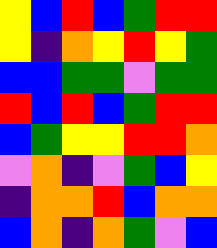[["yellow", "blue", "red", "blue", "green", "red", "red"], ["yellow", "indigo", "orange", "yellow", "red", "yellow", "green"], ["blue", "blue", "green", "green", "violet", "green", "green"], ["red", "blue", "red", "blue", "green", "red", "red"], ["blue", "green", "yellow", "yellow", "red", "red", "orange"], ["violet", "orange", "indigo", "violet", "green", "blue", "yellow"], ["indigo", "orange", "orange", "red", "blue", "orange", "orange"], ["blue", "orange", "indigo", "orange", "green", "violet", "blue"]]